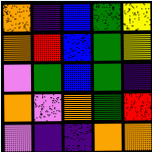[["orange", "indigo", "blue", "green", "yellow"], ["orange", "red", "blue", "green", "yellow"], ["violet", "green", "blue", "green", "indigo"], ["orange", "violet", "orange", "green", "red"], ["violet", "indigo", "indigo", "orange", "orange"]]